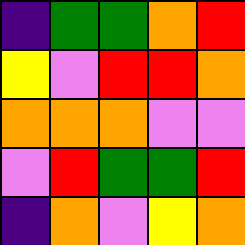[["indigo", "green", "green", "orange", "red"], ["yellow", "violet", "red", "red", "orange"], ["orange", "orange", "orange", "violet", "violet"], ["violet", "red", "green", "green", "red"], ["indigo", "orange", "violet", "yellow", "orange"]]